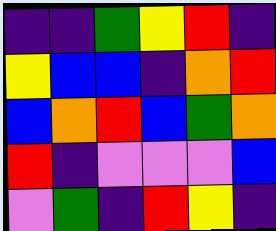[["indigo", "indigo", "green", "yellow", "red", "indigo"], ["yellow", "blue", "blue", "indigo", "orange", "red"], ["blue", "orange", "red", "blue", "green", "orange"], ["red", "indigo", "violet", "violet", "violet", "blue"], ["violet", "green", "indigo", "red", "yellow", "indigo"]]